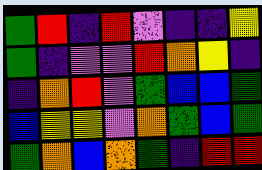[["green", "red", "indigo", "red", "violet", "indigo", "indigo", "yellow"], ["green", "indigo", "violet", "violet", "red", "orange", "yellow", "indigo"], ["indigo", "orange", "red", "violet", "green", "blue", "blue", "green"], ["blue", "yellow", "yellow", "violet", "orange", "green", "blue", "green"], ["green", "orange", "blue", "orange", "green", "indigo", "red", "red"]]